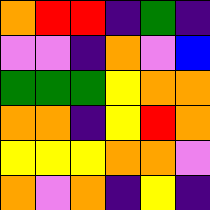[["orange", "red", "red", "indigo", "green", "indigo"], ["violet", "violet", "indigo", "orange", "violet", "blue"], ["green", "green", "green", "yellow", "orange", "orange"], ["orange", "orange", "indigo", "yellow", "red", "orange"], ["yellow", "yellow", "yellow", "orange", "orange", "violet"], ["orange", "violet", "orange", "indigo", "yellow", "indigo"]]